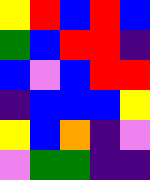[["yellow", "red", "blue", "red", "blue"], ["green", "blue", "red", "red", "indigo"], ["blue", "violet", "blue", "red", "red"], ["indigo", "blue", "blue", "blue", "yellow"], ["yellow", "blue", "orange", "indigo", "violet"], ["violet", "green", "green", "indigo", "indigo"]]